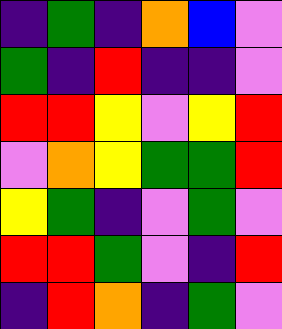[["indigo", "green", "indigo", "orange", "blue", "violet"], ["green", "indigo", "red", "indigo", "indigo", "violet"], ["red", "red", "yellow", "violet", "yellow", "red"], ["violet", "orange", "yellow", "green", "green", "red"], ["yellow", "green", "indigo", "violet", "green", "violet"], ["red", "red", "green", "violet", "indigo", "red"], ["indigo", "red", "orange", "indigo", "green", "violet"]]